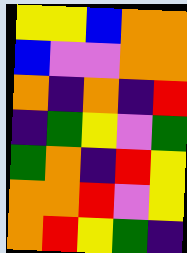[["yellow", "yellow", "blue", "orange", "orange"], ["blue", "violet", "violet", "orange", "orange"], ["orange", "indigo", "orange", "indigo", "red"], ["indigo", "green", "yellow", "violet", "green"], ["green", "orange", "indigo", "red", "yellow"], ["orange", "orange", "red", "violet", "yellow"], ["orange", "red", "yellow", "green", "indigo"]]